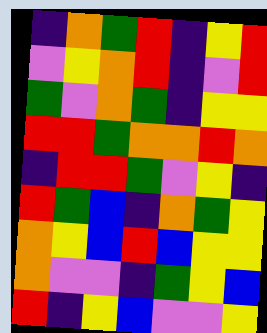[["indigo", "orange", "green", "red", "indigo", "yellow", "red"], ["violet", "yellow", "orange", "red", "indigo", "violet", "red"], ["green", "violet", "orange", "green", "indigo", "yellow", "yellow"], ["red", "red", "green", "orange", "orange", "red", "orange"], ["indigo", "red", "red", "green", "violet", "yellow", "indigo"], ["red", "green", "blue", "indigo", "orange", "green", "yellow"], ["orange", "yellow", "blue", "red", "blue", "yellow", "yellow"], ["orange", "violet", "violet", "indigo", "green", "yellow", "blue"], ["red", "indigo", "yellow", "blue", "violet", "violet", "yellow"]]